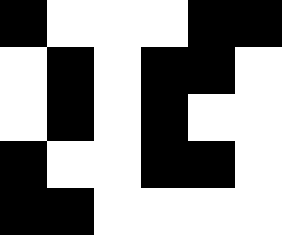[["black", "white", "white", "white", "black", "black"], ["white", "black", "white", "black", "black", "white"], ["white", "black", "white", "black", "white", "white"], ["black", "white", "white", "black", "black", "white"], ["black", "black", "white", "white", "white", "white"]]